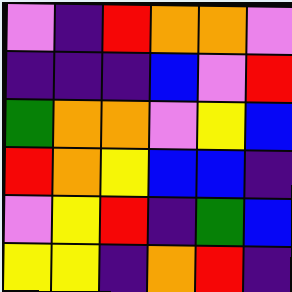[["violet", "indigo", "red", "orange", "orange", "violet"], ["indigo", "indigo", "indigo", "blue", "violet", "red"], ["green", "orange", "orange", "violet", "yellow", "blue"], ["red", "orange", "yellow", "blue", "blue", "indigo"], ["violet", "yellow", "red", "indigo", "green", "blue"], ["yellow", "yellow", "indigo", "orange", "red", "indigo"]]